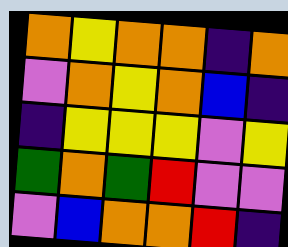[["orange", "yellow", "orange", "orange", "indigo", "orange"], ["violet", "orange", "yellow", "orange", "blue", "indigo"], ["indigo", "yellow", "yellow", "yellow", "violet", "yellow"], ["green", "orange", "green", "red", "violet", "violet"], ["violet", "blue", "orange", "orange", "red", "indigo"]]